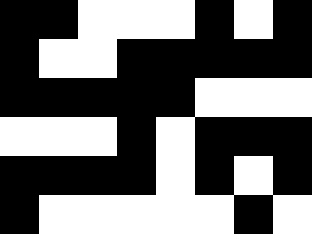[["black", "black", "white", "white", "white", "black", "white", "black"], ["black", "white", "white", "black", "black", "black", "black", "black"], ["black", "black", "black", "black", "black", "white", "white", "white"], ["white", "white", "white", "black", "white", "black", "black", "black"], ["black", "black", "black", "black", "white", "black", "white", "black"], ["black", "white", "white", "white", "white", "white", "black", "white"]]